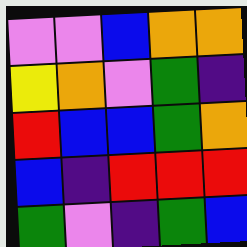[["violet", "violet", "blue", "orange", "orange"], ["yellow", "orange", "violet", "green", "indigo"], ["red", "blue", "blue", "green", "orange"], ["blue", "indigo", "red", "red", "red"], ["green", "violet", "indigo", "green", "blue"]]